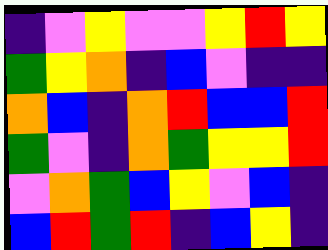[["indigo", "violet", "yellow", "violet", "violet", "yellow", "red", "yellow"], ["green", "yellow", "orange", "indigo", "blue", "violet", "indigo", "indigo"], ["orange", "blue", "indigo", "orange", "red", "blue", "blue", "red"], ["green", "violet", "indigo", "orange", "green", "yellow", "yellow", "red"], ["violet", "orange", "green", "blue", "yellow", "violet", "blue", "indigo"], ["blue", "red", "green", "red", "indigo", "blue", "yellow", "indigo"]]